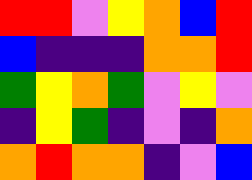[["red", "red", "violet", "yellow", "orange", "blue", "red"], ["blue", "indigo", "indigo", "indigo", "orange", "orange", "red"], ["green", "yellow", "orange", "green", "violet", "yellow", "violet"], ["indigo", "yellow", "green", "indigo", "violet", "indigo", "orange"], ["orange", "red", "orange", "orange", "indigo", "violet", "blue"]]